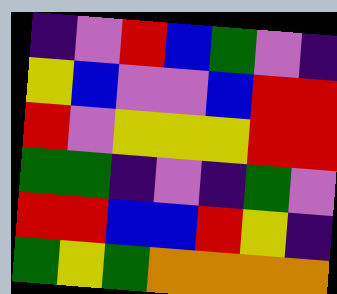[["indigo", "violet", "red", "blue", "green", "violet", "indigo"], ["yellow", "blue", "violet", "violet", "blue", "red", "red"], ["red", "violet", "yellow", "yellow", "yellow", "red", "red"], ["green", "green", "indigo", "violet", "indigo", "green", "violet"], ["red", "red", "blue", "blue", "red", "yellow", "indigo"], ["green", "yellow", "green", "orange", "orange", "orange", "orange"]]